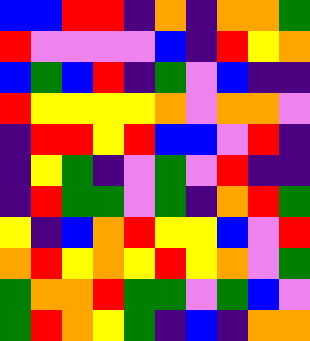[["blue", "blue", "red", "red", "indigo", "orange", "indigo", "orange", "orange", "green"], ["red", "violet", "violet", "violet", "violet", "blue", "indigo", "red", "yellow", "orange"], ["blue", "green", "blue", "red", "indigo", "green", "violet", "blue", "indigo", "indigo"], ["red", "yellow", "yellow", "yellow", "yellow", "orange", "violet", "orange", "orange", "violet"], ["indigo", "red", "red", "yellow", "red", "blue", "blue", "violet", "red", "indigo"], ["indigo", "yellow", "green", "indigo", "violet", "green", "violet", "red", "indigo", "indigo"], ["indigo", "red", "green", "green", "violet", "green", "indigo", "orange", "red", "green"], ["yellow", "indigo", "blue", "orange", "red", "yellow", "yellow", "blue", "violet", "red"], ["orange", "red", "yellow", "orange", "yellow", "red", "yellow", "orange", "violet", "green"], ["green", "orange", "orange", "red", "green", "green", "violet", "green", "blue", "violet"], ["green", "red", "orange", "yellow", "green", "indigo", "blue", "indigo", "orange", "orange"]]